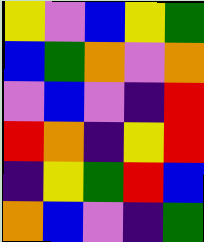[["yellow", "violet", "blue", "yellow", "green"], ["blue", "green", "orange", "violet", "orange"], ["violet", "blue", "violet", "indigo", "red"], ["red", "orange", "indigo", "yellow", "red"], ["indigo", "yellow", "green", "red", "blue"], ["orange", "blue", "violet", "indigo", "green"]]